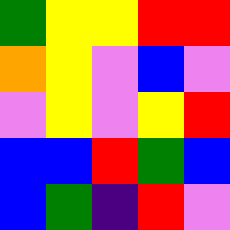[["green", "yellow", "yellow", "red", "red"], ["orange", "yellow", "violet", "blue", "violet"], ["violet", "yellow", "violet", "yellow", "red"], ["blue", "blue", "red", "green", "blue"], ["blue", "green", "indigo", "red", "violet"]]